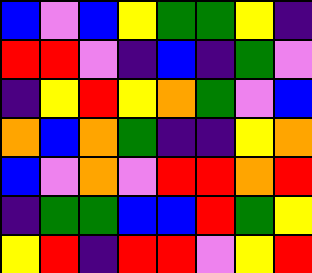[["blue", "violet", "blue", "yellow", "green", "green", "yellow", "indigo"], ["red", "red", "violet", "indigo", "blue", "indigo", "green", "violet"], ["indigo", "yellow", "red", "yellow", "orange", "green", "violet", "blue"], ["orange", "blue", "orange", "green", "indigo", "indigo", "yellow", "orange"], ["blue", "violet", "orange", "violet", "red", "red", "orange", "red"], ["indigo", "green", "green", "blue", "blue", "red", "green", "yellow"], ["yellow", "red", "indigo", "red", "red", "violet", "yellow", "red"]]